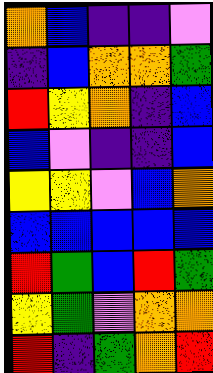[["orange", "blue", "indigo", "indigo", "violet"], ["indigo", "blue", "orange", "orange", "green"], ["red", "yellow", "orange", "indigo", "blue"], ["blue", "violet", "indigo", "indigo", "blue"], ["yellow", "yellow", "violet", "blue", "orange"], ["blue", "blue", "blue", "blue", "blue"], ["red", "green", "blue", "red", "green"], ["yellow", "green", "violet", "orange", "orange"], ["red", "indigo", "green", "orange", "red"]]